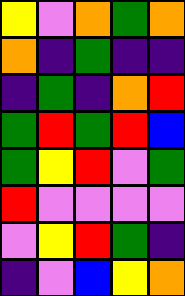[["yellow", "violet", "orange", "green", "orange"], ["orange", "indigo", "green", "indigo", "indigo"], ["indigo", "green", "indigo", "orange", "red"], ["green", "red", "green", "red", "blue"], ["green", "yellow", "red", "violet", "green"], ["red", "violet", "violet", "violet", "violet"], ["violet", "yellow", "red", "green", "indigo"], ["indigo", "violet", "blue", "yellow", "orange"]]